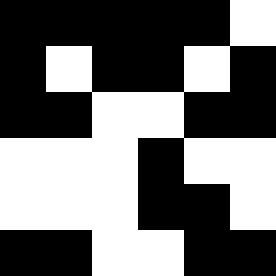[["black", "black", "black", "black", "black", "white"], ["black", "white", "black", "black", "white", "black"], ["black", "black", "white", "white", "black", "black"], ["white", "white", "white", "black", "white", "white"], ["white", "white", "white", "black", "black", "white"], ["black", "black", "white", "white", "black", "black"]]